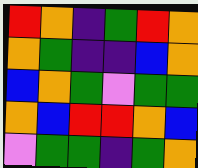[["red", "orange", "indigo", "green", "red", "orange"], ["orange", "green", "indigo", "indigo", "blue", "orange"], ["blue", "orange", "green", "violet", "green", "green"], ["orange", "blue", "red", "red", "orange", "blue"], ["violet", "green", "green", "indigo", "green", "orange"]]